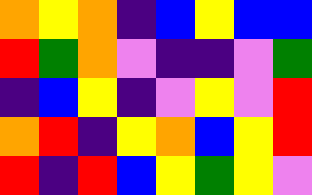[["orange", "yellow", "orange", "indigo", "blue", "yellow", "blue", "blue"], ["red", "green", "orange", "violet", "indigo", "indigo", "violet", "green"], ["indigo", "blue", "yellow", "indigo", "violet", "yellow", "violet", "red"], ["orange", "red", "indigo", "yellow", "orange", "blue", "yellow", "red"], ["red", "indigo", "red", "blue", "yellow", "green", "yellow", "violet"]]